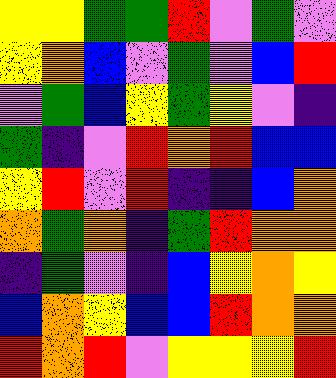[["yellow", "yellow", "green", "green", "red", "violet", "green", "violet"], ["yellow", "orange", "blue", "violet", "green", "violet", "blue", "red"], ["violet", "green", "blue", "yellow", "green", "yellow", "violet", "indigo"], ["green", "indigo", "violet", "red", "orange", "red", "blue", "blue"], ["yellow", "red", "violet", "red", "indigo", "indigo", "blue", "orange"], ["orange", "green", "orange", "indigo", "green", "red", "orange", "orange"], ["indigo", "green", "violet", "indigo", "blue", "yellow", "orange", "yellow"], ["blue", "orange", "yellow", "blue", "blue", "red", "orange", "orange"], ["red", "orange", "red", "violet", "yellow", "yellow", "yellow", "red"]]